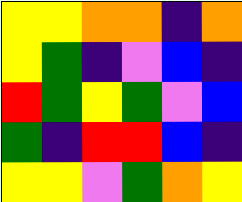[["yellow", "yellow", "orange", "orange", "indigo", "orange"], ["yellow", "green", "indigo", "violet", "blue", "indigo"], ["red", "green", "yellow", "green", "violet", "blue"], ["green", "indigo", "red", "red", "blue", "indigo"], ["yellow", "yellow", "violet", "green", "orange", "yellow"]]